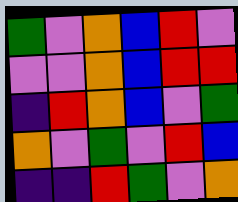[["green", "violet", "orange", "blue", "red", "violet"], ["violet", "violet", "orange", "blue", "red", "red"], ["indigo", "red", "orange", "blue", "violet", "green"], ["orange", "violet", "green", "violet", "red", "blue"], ["indigo", "indigo", "red", "green", "violet", "orange"]]